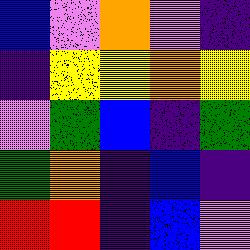[["blue", "violet", "orange", "violet", "indigo"], ["indigo", "yellow", "yellow", "orange", "yellow"], ["violet", "green", "blue", "indigo", "green"], ["green", "orange", "indigo", "blue", "indigo"], ["red", "red", "indigo", "blue", "violet"]]